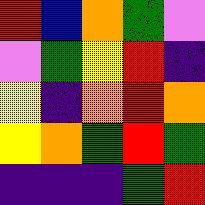[["red", "blue", "orange", "green", "violet"], ["violet", "green", "yellow", "red", "indigo"], ["yellow", "indigo", "orange", "red", "orange"], ["yellow", "orange", "green", "red", "green"], ["indigo", "indigo", "indigo", "green", "red"]]